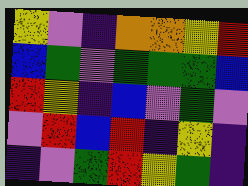[["yellow", "violet", "indigo", "orange", "orange", "yellow", "red"], ["blue", "green", "violet", "green", "green", "green", "blue"], ["red", "yellow", "indigo", "blue", "violet", "green", "violet"], ["violet", "red", "blue", "red", "indigo", "yellow", "indigo"], ["indigo", "violet", "green", "red", "yellow", "green", "indigo"]]